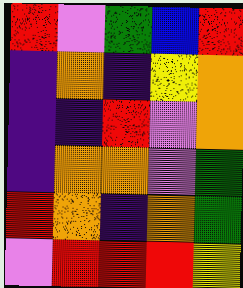[["red", "violet", "green", "blue", "red"], ["indigo", "orange", "indigo", "yellow", "orange"], ["indigo", "indigo", "red", "violet", "orange"], ["indigo", "orange", "orange", "violet", "green"], ["red", "orange", "indigo", "orange", "green"], ["violet", "red", "red", "red", "yellow"]]